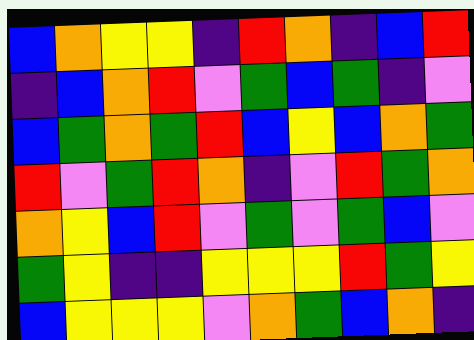[["blue", "orange", "yellow", "yellow", "indigo", "red", "orange", "indigo", "blue", "red"], ["indigo", "blue", "orange", "red", "violet", "green", "blue", "green", "indigo", "violet"], ["blue", "green", "orange", "green", "red", "blue", "yellow", "blue", "orange", "green"], ["red", "violet", "green", "red", "orange", "indigo", "violet", "red", "green", "orange"], ["orange", "yellow", "blue", "red", "violet", "green", "violet", "green", "blue", "violet"], ["green", "yellow", "indigo", "indigo", "yellow", "yellow", "yellow", "red", "green", "yellow"], ["blue", "yellow", "yellow", "yellow", "violet", "orange", "green", "blue", "orange", "indigo"]]